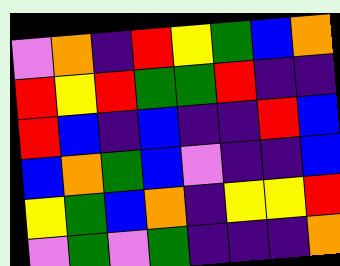[["violet", "orange", "indigo", "red", "yellow", "green", "blue", "orange"], ["red", "yellow", "red", "green", "green", "red", "indigo", "indigo"], ["red", "blue", "indigo", "blue", "indigo", "indigo", "red", "blue"], ["blue", "orange", "green", "blue", "violet", "indigo", "indigo", "blue"], ["yellow", "green", "blue", "orange", "indigo", "yellow", "yellow", "red"], ["violet", "green", "violet", "green", "indigo", "indigo", "indigo", "orange"]]